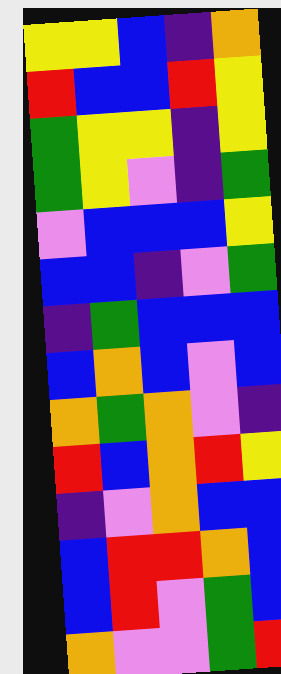[["yellow", "yellow", "blue", "indigo", "orange"], ["red", "blue", "blue", "red", "yellow"], ["green", "yellow", "yellow", "indigo", "yellow"], ["green", "yellow", "violet", "indigo", "green"], ["violet", "blue", "blue", "blue", "yellow"], ["blue", "blue", "indigo", "violet", "green"], ["indigo", "green", "blue", "blue", "blue"], ["blue", "orange", "blue", "violet", "blue"], ["orange", "green", "orange", "violet", "indigo"], ["red", "blue", "orange", "red", "yellow"], ["indigo", "violet", "orange", "blue", "blue"], ["blue", "red", "red", "orange", "blue"], ["blue", "red", "violet", "green", "blue"], ["orange", "violet", "violet", "green", "red"]]